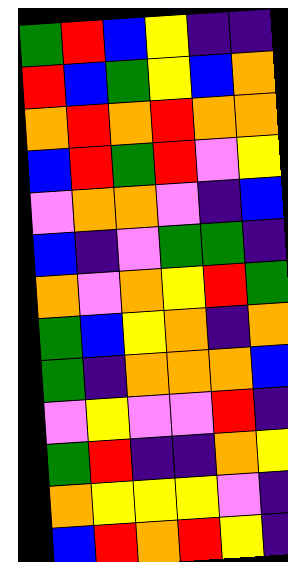[["green", "red", "blue", "yellow", "indigo", "indigo"], ["red", "blue", "green", "yellow", "blue", "orange"], ["orange", "red", "orange", "red", "orange", "orange"], ["blue", "red", "green", "red", "violet", "yellow"], ["violet", "orange", "orange", "violet", "indigo", "blue"], ["blue", "indigo", "violet", "green", "green", "indigo"], ["orange", "violet", "orange", "yellow", "red", "green"], ["green", "blue", "yellow", "orange", "indigo", "orange"], ["green", "indigo", "orange", "orange", "orange", "blue"], ["violet", "yellow", "violet", "violet", "red", "indigo"], ["green", "red", "indigo", "indigo", "orange", "yellow"], ["orange", "yellow", "yellow", "yellow", "violet", "indigo"], ["blue", "red", "orange", "red", "yellow", "indigo"]]